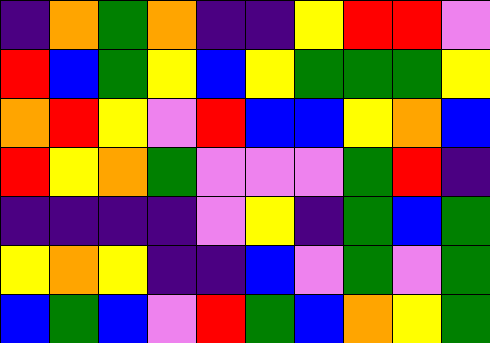[["indigo", "orange", "green", "orange", "indigo", "indigo", "yellow", "red", "red", "violet"], ["red", "blue", "green", "yellow", "blue", "yellow", "green", "green", "green", "yellow"], ["orange", "red", "yellow", "violet", "red", "blue", "blue", "yellow", "orange", "blue"], ["red", "yellow", "orange", "green", "violet", "violet", "violet", "green", "red", "indigo"], ["indigo", "indigo", "indigo", "indigo", "violet", "yellow", "indigo", "green", "blue", "green"], ["yellow", "orange", "yellow", "indigo", "indigo", "blue", "violet", "green", "violet", "green"], ["blue", "green", "blue", "violet", "red", "green", "blue", "orange", "yellow", "green"]]